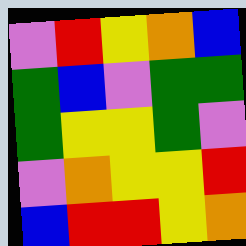[["violet", "red", "yellow", "orange", "blue"], ["green", "blue", "violet", "green", "green"], ["green", "yellow", "yellow", "green", "violet"], ["violet", "orange", "yellow", "yellow", "red"], ["blue", "red", "red", "yellow", "orange"]]